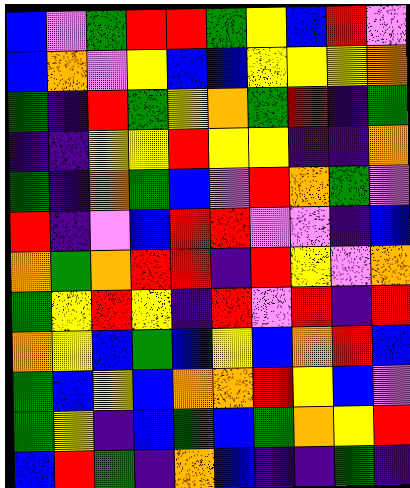[["blue", "violet", "green", "red", "red", "green", "yellow", "blue", "red", "violet"], ["blue", "orange", "violet", "yellow", "blue", "blue", "yellow", "yellow", "yellow", "orange"], ["green", "indigo", "red", "green", "yellow", "orange", "green", "red", "indigo", "green"], ["indigo", "indigo", "yellow", "yellow", "red", "yellow", "yellow", "indigo", "indigo", "orange"], ["green", "indigo", "orange", "green", "blue", "violet", "red", "orange", "green", "violet"], ["red", "indigo", "violet", "blue", "red", "red", "violet", "violet", "indigo", "blue"], ["orange", "green", "orange", "red", "red", "indigo", "red", "yellow", "violet", "orange"], ["green", "yellow", "red", "yellow", "indigo", "red", "violet", "red", "indigo", "red"], ["orange", "yellow", "blue", "green", "blue", "yellow", "blue", "orange", "red", "blue"], ["green", "blue", "yellow", "blue", "orange", "orange", "red", "yellow", "blue", "violet"], ["green", "yellow", "indigo", "blue", "green", "blue", "green", "orange", "yellow", "red"], ["blue", "red", "green", "indigo", "orange", "blue", "indigo", "indigo", "green", "indigo"]]